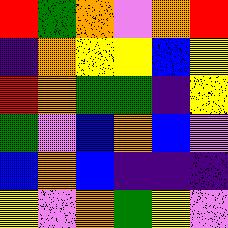[["red", "green", "orange", "violet", "orange", "red"], ["indigo", "orange", "yellow", "yellow", "blue", "yellow"], ["red", "orange", "green", "green", "indigo", "yellow"], ["green", "violet", "blue", "orange", "blue", "violet"], ["blue", "orange", "blue", "indigo", "indigo", "indigo"], ["yellow", "violet", "orange", "green", "yellow", "violet"]]